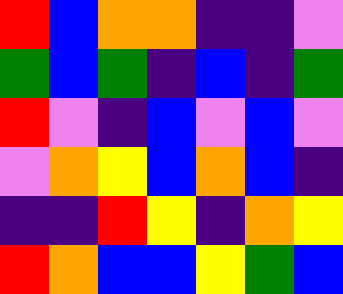[["red", "blue", "orange", "orange", "indigo", "indigo", "violet"], ["green", "blue", "green", "indigo", "blue", "indigo", "green"], ["red", "violet", "indigo", "blue", "violet", "blue", "violet"], ["violet", "orange", "yellow", "blue", "orange", "blue", "indigo"], ["indigo", "indigo", "red", "yellow", "indigo", "orange", "yellow"], ["red", "orange", "blue", "blue", "yellow", "green", "blue"]]